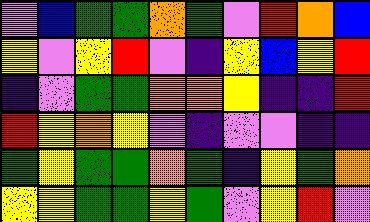[["violet", "blue", "green", "green", "orange", "green", "violet", "red", "orange", "blue"], ["yellow", "violet", "yellow", "red", "violet", "indigo", "yellow", "blue", "yellow", "red"], ["indigo", "violet", "green", "green", "orange", "orange", "yellow", "indigo", "indigo", "red"], ["red", "yellow", "orange", "yellow", "violet", "indigo", "violet", "violet", "indigo", "indigo"], ["green", "yellow", "green", "green", "orange", "green", "indigo", "yellow", "green", "orange"], ["yellow", "yellow", "green", "green", "yellow", "green", "violet", "yellow", "red", "violet"]]